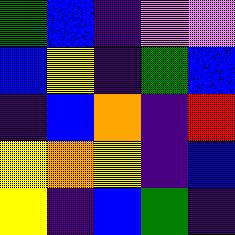[["green", "blue", "indigo", "violet", "violet"], ["blue", "yellow", "indigo", "green", "blue"], ["indigo", "blue", "orange", "indigo", "red"], ["yellow", "orange", "yellow", "indigo", "blue"], ["yellow", "indigo", "blue", "green", "indigo"]]